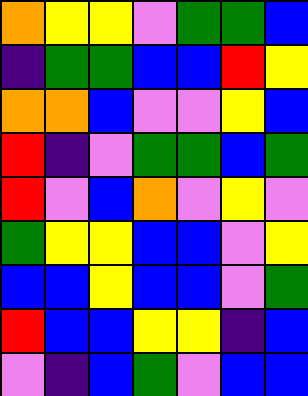[["orange", "yellow", "yellow", "violet", "green", "green", "blue"], ["indigo", "green", "green", "blue", "blue", "red", "yellow"], ["orange", "orange", "blue", "violet", "violet", "yellow", "blue"], ["red", "indigo", "violet", "green", "green", "blue", "green"], ["red", "violet", "blue", "orange", "violet", "yellow", "violet"], ["green", "yellow", "yellow", "blue", "blue", "violet", "yellow"], ["blue", "blue", "yellow", "blue", "blue", "violet", "green"], ["red", "blue", "blue", "yellow", "yellow", "indigo", "blue"], ["violet", "indigo", "blue", "green", "violet", "blue", "blue"]]